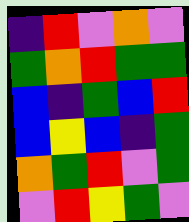[["indigo", "red", "violet", "orange", "violet"], ["green", "orange", "red", "green", "green"], ["blue", "indigo", "green", "blue", "red"], ["blue", "yellow", "blue", "indigo", "green"], ["orange", "green", "red", "violet", "green"], ["violet", "red", "yellow", "green", "violet"]]